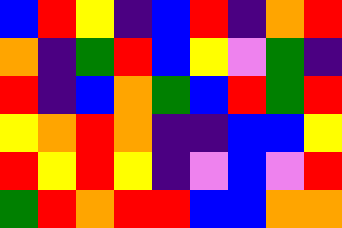[["blue", "red", "yellow", "indigo", "blue", "red", "indigo", "orange", "red"], ["orange", "indigo", "green", "red", "blue", "yellow", "violet", "green", "indigo"], ["red", "indigo", "blue", "orange", "green", "blue", "red", "green", "red"], ["yellow", "orange", "red", "orange", "indigo", "indigo", "blue", "blue", "yellow"], ["red", "yellow", "red", "yellow", "indigo", "violet", "blue", "violet", "red"], ["green", "red", "orange", "red", "red", "blue", "blue", "orange", "orange"]]